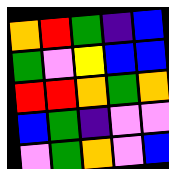[["orange", "red", "green", "indigo", "blue"], ["green", "violet", "yellow", "blue", "blue"], ["red", "red", "orange", "green", "orange"], ["blue", "green", "indigo", "violet", "violet"], ["violet", "green", "orange", "violet", "blue"]]